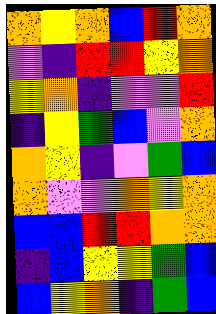[["orange", "yellow", "orange", "blue", "red", "orange"], ["violet", "indigo", "red", "red", "yellow", "orange"], ["yellow", "orange", "indigo", "violet", "violet", "red"], ["indigo", "yellow", "green", "blue", "violet", "orange"], ["orange", "yellow", "indigo", "violet", "green", "blue"], ["orange", "violet", "violet", "orange", "yellow", "orange"], ["blue", "blue", "red", "red", "orange", "orange"], ["indigo", "blue", "yellow", "yellow", "green", "blue"], ["blue", "yellow", "orange", "indigo", "green", "blue"]]